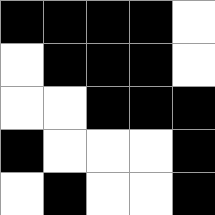[["black", "black", "black", "black", "white"], ["white", "black", "black", "black", "white"], ["white", "white", "black", "black", "black"], ["black", "white", "white", "white", "black"], ["white", "black", "white", "white", "black"]]